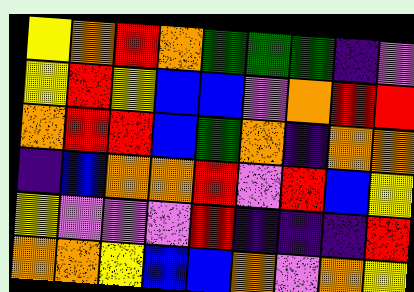[["yellow", "orange", "red", "orange", "green", "green", "green", "indigo", "violet"], ["yellow", "red", "yellow", "blue", "blue", "violet", "orange", "red", "red"], ["orange", "red", "red", "blue", "green", "orange", "indigo", "orange", "orange"], ["indigo", "blue", "orange", "orange", "red", "violet", "red", "blue", "yellow"], ["yellow", "violet", "violet", "violet", "red", "indigo", "indigo", "indigo", "red"], ["orange", "orange", "yellow", "blue", "blue", "orange", "violet", "orange", "yellow"]]